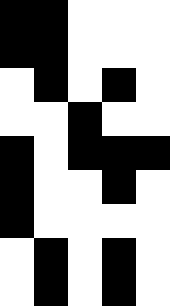[["black", "black", "white", "white", "white"], ["black", "black", "white", "white", "white"], ["white", "black", "white", "black", "white"], ["white", "white", "black", "white", "white"], ["black", "white", "black", "black", "black"], ["black", "white", "white", "black", "white"], ["black", "white", "white", "white", "white"], ["white", "black", "white", "black", "white"], ["white", "black", "white", "black", "white"]]